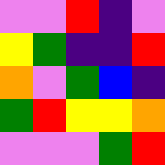[["violet", "violet", "red", "indigo", "violet"], ["yellow", "green", "indigo", "indigo", "red"], ["orange", "violet", "green", "blue", "indigo"], ["green", "red", "yellow", "yellow", "orange"], ["violet", "violet", "violet", "green", "red"]]